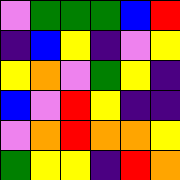[["violet", "green", "green", "green", "blue", "red"], ["indigo", "blue", "yellow", "indigo", "violet", "yellow"], ["yellow", "orange", "violet", "green", "yellow", "indigo"], ["blue", "violet", "red", "yellow", "indigo", "indigo"], ["violet", "orange", "red", "orange", "orange", "yellow"], ["green", "yellow", "yellow", "indigo", "red", "orange"]]